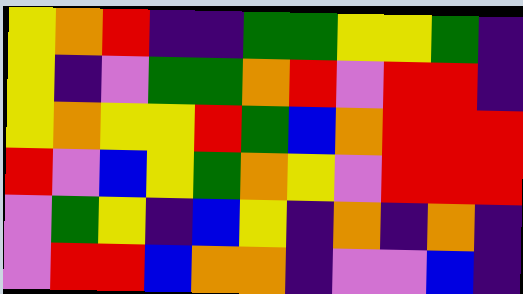[["yellow", "orange", "red", "indigo", "indigo", "green", "green", "yellow", "yellow", "green", "indigo"], ["yellow", "indigo", "violet", "green", "green", "orange", "red", "violet", "red", "red", "indigo"], ["yellow", "orange", "yellow", "yellow", "red", "green", "blue", "orange", "red", "red", "red"], ["red", "violet", "blue", "yellow", "green", "orange", "yellow", "violet", "red", "red", "red"], ["violet", "green", "yellow", "indigo", "blue", "yellow", "indigo", "orange", "indigo", "orange", "indigo"], ["violet", "red", "red", "blue", "orange", "orange", "indigo", "violet", "violet", "blue", "indigo"]]